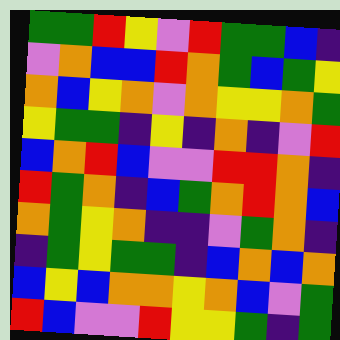[["green", "green", "red", "yellow", "violet", "red", "green", "green", "blue", "indigo"], ["violet", "orange", "blue", "blue", "red", "orange", "green", "blue", "green", "yellow"], ["orange", "blue", "yellow", "orange", "violet", "orange", "yellow", "yellow", "orange", "green"], ["yellow", "green", "green", "indigo", "yellow", "indigo", "orange", "indigo", "violet", "red"], ["blue", "orange", "red", "blue", "violet", "violet", "red", "red", "orange", "indigo"], ["red", "green", "orange", "indigo", "blue", "green", "orange", "red", "orange", "blue"], ["orange", "green", "yellow", "orange", "indigo", "indigo", "violet", "green", "orange", "indigo"], ["indigo", "green", "yellow", "green", "green", "indigo", "blue", "orange", "blue", "orange"], ["blue", "yellow", "blue", "orange", "orange", "yellow", "orange", "blue", "violet", "green"], ["red", "blue", "violet", "violet", "red", "yellow", "yellow", "green", "indigo", "green"]]